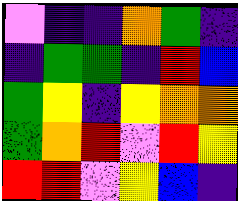[["violet", "indigo", "indigo", "orange", "green", "indigo"], ["indigo", "green", "green", "indigo", "red", "blue"], ["green", "yellow", "indigo", "yellow", "orange", "orange"], ["green", "orange", "red", "violet", "red", "yellow"], ["red", "red", "violet", "yellow", "blue", "indigo"]]